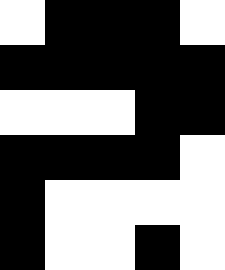[["white", "black", "black", "black", "white"], ["black", "black", "black", "black", "black"], ["white", "white", "white", "black", "black"], ["black", "black", "black", "black", "white"], ["black", "white", "white", "white", "white"], ["black", "white", "white", "black", "white"]]